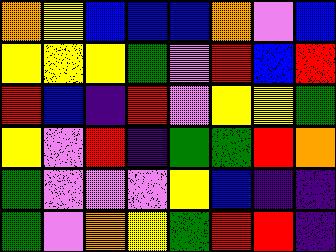[["orange", "yellow", "blue", "blue", "blue", "orange", "violet", "blue"], ["yellow", "yellow", "yellow", "green", "violet", "red", "blue", "red"], ["red", "blue", "indigo", "red", "violet", "yellow", "yellow", "green"], ["yellow", "violet", "red", "indigo", "green", "green", "red", "orange"], ["green", "violet", "violet", "violet", "yellow", "blue", "indigo", "indigo"], ["green", "violet", "orange", "yellow", "green", "red", "red", "indigo"]]